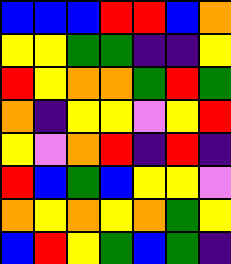[["blue", "blue", "blue", "red", "red", "blue", "orange"], ["yellow", "yellow", "green", "green", "indigo", "indigo", "yellow"], ["red", "yellow", "orange", "orange", "green", "red", "green"], ["orange", "indigo", "yellow", "yellow", "violet", "yellow", "red"], ["yellow", "violet", "orange", "red", "indigo", "red", "indigo"], ["red", "blue", "green", "blue", "yellow", "yellow", "violet"], ["orange", "yellow", "orange", "yellow", "orange", "green", "yellow"], ["blue", "red", "yellow", "green", "blue", "green", "indigo"]]